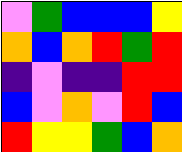[["violet", "green", "blue", "blue", "blue", "yellow"], ["orange", "blue", "orange", "red", "green", "red"], ["indigo", "violet", "indigo", "indigo", "red", "red"], ["blue", "violet", "orange", "violet", "red", "blue"], ["red", "yellow", "yellow", "green", "blue", "orange"]]